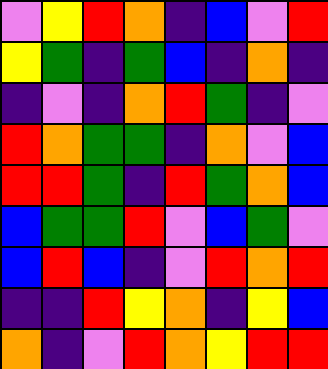[["violet", "yellow", "red", "orange", "indigo", "blue", "violet", "red"], ["yellow", "green", "indigo", "green", "blue", "indigo", "orange", "indigo"], ["indigo", "violet", "indigo", "orange", "red", "green", "indigo", "violet"], ["red", "orange", "green", "green", "indigo", "orange", "violet", "blue"], ["red", "red", "green", "indigo", "red", "green", "orange", "blue"], ["blue", "green", "green", "red", "violet", "blue", "green", "violet"], ["blue", "red", "blue", "indigo", "violet", "red", "orange", "red"], ["indigo", "indigo", "red", "yellow", "orange", "indigo", "yellow", "blue"], ["orange", "indigo", "violet", "red", "orange", "yellow", "red", "red"]]